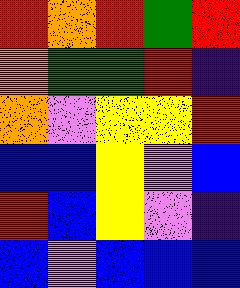[["red", "orange", "red", "green", "red"], ["orange", "green", "green", "red", "indigo"], ["orange", "violet", "yellow", "yellow", "red"], ["blue", "blue", "yellow", "violet", "blue"], ["red", "blue", "yellow", "violet", "indigo"], ["blue", "violet", "blue", "blue", "blue"]]